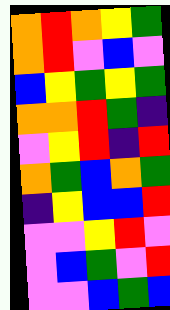[["orange", "red", "orange", "yellow", "green"], ["orange", "red", "violet", "blue", "violet"], ["blue", "yellow", "green", "yellow", "green"], ["orange", "orange", "red", "green", "indigo"], ["violet", "yellow", "red", "indigo", "red"], ["orange", "green", "blue", "orange", "green"], ["indigo", "yellow", "blue", "blue", "red"], ["violet", "violet", "yellow", "red", "violet"], ["violet", "blue", "green", "violet", "red"], ["violet", "violet", "blue", "green", "blue"]]